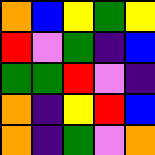[["orange", "blue", "yellow", "green", "yellow"], ["red", "violet", "green", "indigo", "blue"], ["green", "green", "red", "violet", "indigo"], ["orange", "indigo", "yellow", "red", "blue"], ["orange", "indigo", "green", "violet", "orange"]]